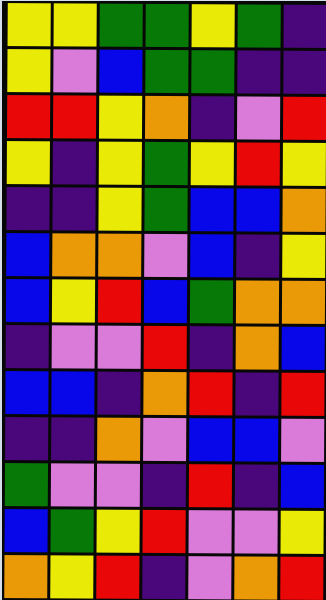[["yellow", "yellow", "green", "green", "yellow", "green", "indigo"], ["yellow", "violet", "blue", "green", "green", "indigo", "indigo"], ["red", "red", "yellow", "orange", "indigo", "violet", "red"], ["yellow", "indigo", "yellow", "green", "yellow", "red", "yellow"], ["indigo", "indigo", "yellow", "green", "blue", "blue", "orange"], ["blue", "orange", "orange", "violet", "blue", "indigo", "yellow"], ["blue", "yellow", "red", "blue", "green", "orange", "orange"], ["indigo", "violet", "violet", "red", "indigo", "orange", "blue"], ["blue", "blue", "indigo", "orange", "red", "indigo", "red"], ["indigo", "indigo", "orange", "violet", "blue", "blue", "violet"], ["green", "violet", "violet", "indigo", "red", "indigo", "blue"], ["blue", "green", "yellow", "red", "violet", "violet", "yellow"], ["orange", "yellow", "red", "indigo", "violet", "orange", "red"]]